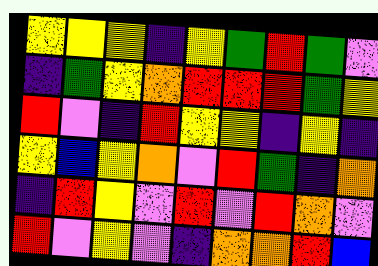[["yellow", "yellow", "yellow", "indigo", "yellow", "green", "red", "green", "violet"], ["indigo", "green", "yellow", "orange", "red", "red", "red", "green", "yellow"], ["red", "violet", "indigo", "red", "yellow", "yellow", "indigo", "yellow", "indigo"], ["yellow", "blue", "yellow", "orange", "violet", "red", "green", "indigo", "orange"], ["indigo", "red", "yellow", "violet", "red", "violet", "red", "orange", "violet"], ["red", "violet", "yellow", "violet", "indigo", "orange", "orange", "red", "blue"]]